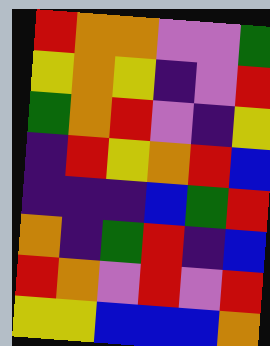[["red", "orange", "orange", "violet", "violet", "green"], ["yellow", "orange", "yellow", "indigo", "violet", "red"], ["green", "orange", "red", "violet", "indigo", "yellow"], ["indigo", "red", "yellow", "orange", "red", "blue"], ["indigo", "indigo", "indigo", "blue", "green", "red"], ["orange", "indigo", "green", "red", "indigo", "blue"], ["red", "orange", "violet", "red", "violet", "red"], ["yellow", "yellow", "blue", "blue", "blue", "orange"]]